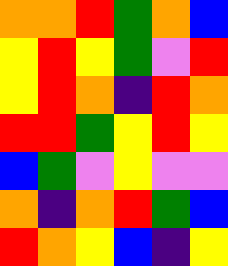[["orange", "orange", "red", "green", "orange", "blue"], ["yellow", "red", "yellow", "green", "violet", "red"], ["yellow", "red", "orange", "indigo", "red", "orange"], ["red", "red", "green", "yellow", "red", "yellow"], ["blue", "green", "violet", "yellow", "violet", "violet"], ["orange", "indigo", "orange", "red", "green", "blue"], ["red", "orange", "yellow", "blue", "indigo", "yellow"]]